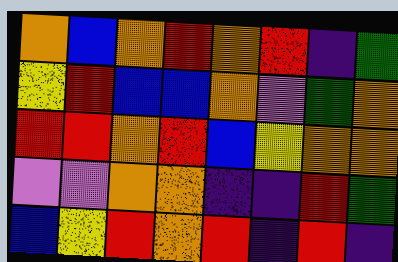[["orange", "blue", "orange", "red", "orange", "red", "indigo", "green"], ["yellow", "red", "blue", "blue", "orange", "violet", "green", "orange"], ["red", "red", "orange", "red", "blue", "yellow", "orange", "orange"], ["violet", "violet", "orange", "orange", "indigo", "indigo", "red", "green"], ["blue", "yellow", "red", "orange", "red", "indigo", "red", "indigo"]]